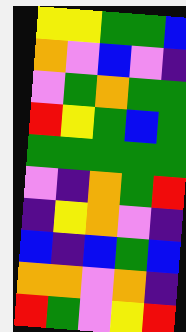[["yellow", "yellow", "green", "green", "blue"], ["orange", "violet", "blue", "violet", "indigo"], ["violet", "green", "orange", "green", "green"], ["red", "yellow", "green", "blue", "green"], ["green", "green", "green", "green", "green"], ["violet", "indigo", "orange", "green", "red"], ["indigo", "yellow", "orange", "violet", "indigo"], ["blue", "indigo", "blue", "green", "blue"], ["orange", "orange", "violet", "orange", "indigo"], ["red", "green", "violet", "yellow", "red"]]